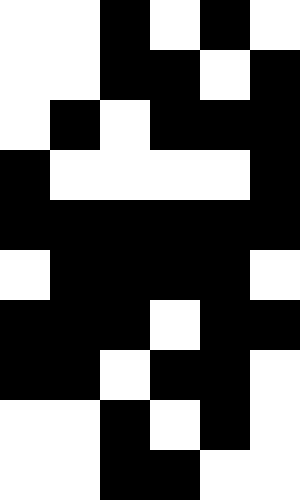[["white", "white", "black", "white", "black", "white"], ["white", "white", "black", "black", "white", "black"], ["white", "black", "white", "black", "black", "black"], ["black", "white", "white", "white", "white", "black"], ["black", "black", "black", "black", "black", "black"], ["white", "black", "black", "black", "black", "white"], ["black", "black", "black", "white", "black", "black"], ["black", "black", "white", "black", "black", "white"], ["white", "white", "black", "white", "black", "white"], ["white", "white", "black", "black", "white", "white"]]